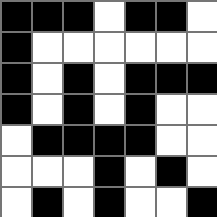[["black", "black", "black", "white", "black", "black", "white"], ["black", "white", "white", "white", "white", "white", "white"], ["black", "white", "black", "white", "black", "black", "black"], ["black", "white", "black", "white", "black", "white", "white"], ["white", "black", "black", "black", "black", "white", "white"], ["white", "white", "white", "black", "white", "black", "white"], ["white", "black", "white", "black", "white", "white", "black"]]